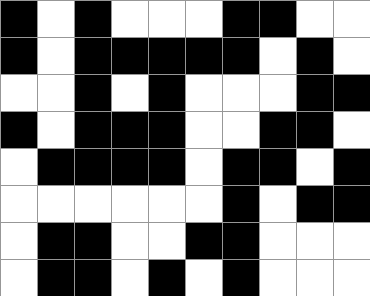[["black", "white", "black", "white", "white", "white", "black", "black", "white", "white"], ["black", "white", "black", "black", "black", "black", "black", "white", "black", "white"], ["white", "white", "black", "white", "black", "white", "white", "white", "black", "black"], ["black", "white", "black", "black", "black", "white", "white", "black", "black", "white"], ["white", "black", "black", "black", "black", "white", "black", "black", "white", "black"], ["white", "white", "white", "white", "white", "white", "black", "white", "black", "black"], ["white", "black", "black", "white", "white", "black", "black", "white", "white", "white"], ["white", "black", "black", "white", "black", "white", "black", "white", "white", "white"]]